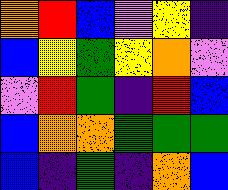[["orange", "red", "blue", "violet", "yellow", "indigo"], ["blue", "yellow", "green", "yellow", "orange", "violet"], ["violet", "red", "green", "indigo", "red", "blue"], ["blue", "orange", "orange", "green", "green", "green"], ["blue", "indigo", "green", "indigo", "orange", "blue"]]